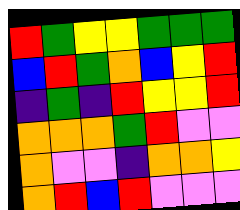[["red", "green", "yellow", "yellow", "green", "green", "green"], ["blue", "red", "green", "orange", "blue", "yellow", "red"], ["indigo", "green", "indigo", "red", "yellow", "yellow", "red"], ["orange", "orange", "orange", "green", "red", "violet", "violet"], ["orange", "violet", "violet", "indigo", "orange", "orange", "yellow"], ["orange", "red", "blue", "red", "violet", "violet", "violet"]]